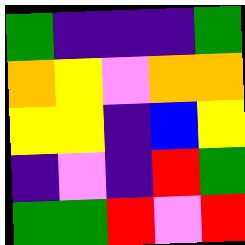[["green", "indigo", "indigo", "indigo", "green"], ["orange", "yellow", "violet", "orange", "orange"], ["yellow", "yellow", "indigo", "blue", "yellow"], ["indigo", "violet", "indigo", "red", "green"], ["green", "green", "red", "violet", "red"]]